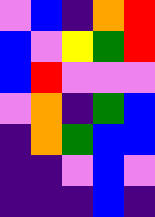[["violet", "blue", "indigo", "orange", "red"], ["blue", "violet", "yellow", "green", "red"], ["blue", "red", "violet", "violet", "violet"], ["violet", "orange", "indigo", "green", "blue"], ["indigo", "orange", "green", "blue", "blue"], ["indigo", "indigo", "violet", "blue", "violet"], ["indigo", "indigo", "indigo", "blue", "indigo"]]